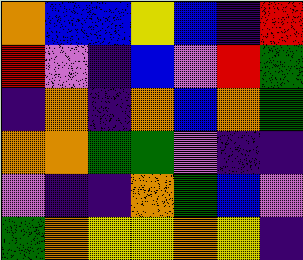[["orange", "blue", "blue", "yellow", "blue", "indigo", "red"], ["red", "violet", "indigo", "blue", "violet", "red", "green"], ["indigo", "orange", "indigo", "orange", "blue", "orange", "green"], ["orange", "orange", "green", "green", "violet", "indigo", "indigo"], ["violet", "indigo", "indigo", "orange", "green", "blue", "violet"], ["green", "orange", "yellow", "yellow", "orange", "yellow", "indigo"]]